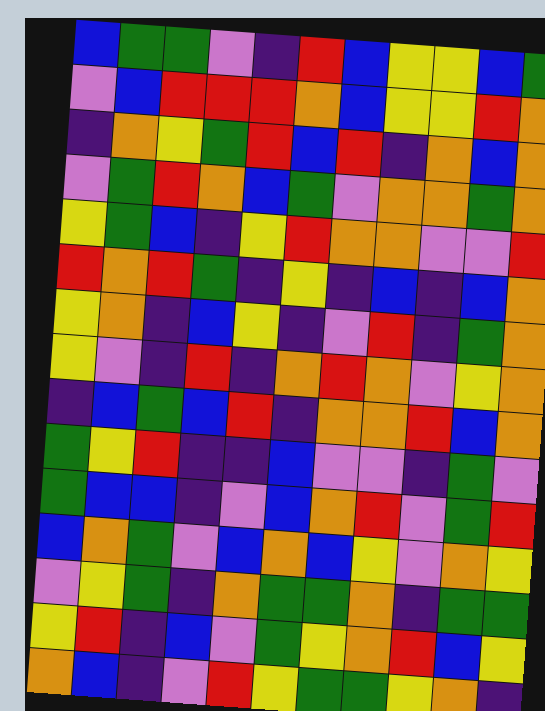[["blue", "green", "green", "violet", "indigo", "red", "blue", "yellow", "yellow", "blue", "green"], ["violet", "blue", "red", "red", "red", "orange", "blue", "yellow", "yellow", "red", "orange"], ["indigo", "orange", "yellow", "green", "red", "blue", "red", "indigo", "orange", "blue", "orange"], ["violet", "green", "red", "orange", "blue", "green", "violet", "orange", "orange", "green", "orange"], ["yellow", "green", "blue", "indigo", "yellow", "red", "orange", "orange", "violet", "violet", "red"], ["red", "orange", "red", "green", "indigo", "yellow", "indigo", "blue", "indigo", "blue", "orange"], ["yellow", "orange", "indigo", "blue", "yellow", "indigo", "violet", "red", "indigo", "green", "orange"], ["yellow", "violet", "indigo", "red", "indigo", "orange", "red", "orange", "violet", "yellow", "orange"], ["indigo", "blue", "green", "blue", "red", "indigo", "orange", "orange", "red", "blue", "orange"], ["green", "yellow", "red", "indigo", "indigo", "blue", "violet", "violet", "indigo", "green", "violet"], ["green", "blue", "blue", "indigo", "violet", "blue", "orange", "red", "violet", "green", "red"], ["blue", "orange", "green", "violet", "blue", "orange", "blue", "yellow", "violet", "orange", "yellow"], ["violet", "yellow", "green", "indigo", "orange", "green", "green", "orange", "indigo", "green", "green"], ["yellow", "red", "indigo", "blue", "violet", "green", "yellow", "orange", "red", "blue", "yellow"], ["orange", "blue", "indigo", "violet", "red", "yellow", "green", "green", "yellow", "orange", "indigo"]]